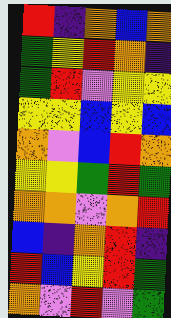[["red", "indigo", "orange", "blue", "orange"], ["green", "yellow", "red", "orange", "indigo"], ["green", "red", "violet", "yellow", "yellow"], ["yellow", "yellow", "blue", "yellow", "blue"], ["orange", "violet", "blue", "red", "orange"], ["yellow", "yellow", "green", "red", "green"], ["orange", "orange", "violet", "orange", "red"], ["blue", "indigo", "orange", "red", "indigo"], ["red", "blue", "yellow", "red", "green"], ["orange", "violet", "red", "violet", "green"]]